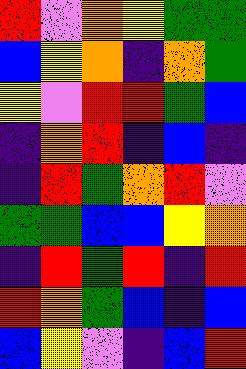[["red", "violet", "orange", "yellow", "green", "green"], ["blue", "yellow", "orange", "indigo", "orange", "green"], ["yellow", "violet", "red", "red", "green", "blue"], ["indigo", "orange", "red", "indigo", "blue", "indigo"], ["indigo", "red", "green", "orange", "red", "violet"], ["green", "green", "blue", "blue", "yellow", "orange"], ["indigo", "red", "green", "red", "indigo", "red"], ["red", "orange", "green", "blue", "indigo", "blue"], ["blue", "yellow", "violet", "indigo", "blue", "red"]]